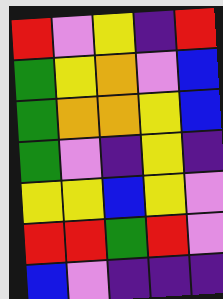[["red", "violet", "yellow", "indigo", "red"], ["green", "yellow", "orange", "violet", "blue"], ["green", "orange", "orange", "yellow", "blue"], ["green", "violet", "indigo", "yellow", "indigo"], ["yellow", "yellow", "blue", "yellow", "violet"], ["red", "red", "green", "red", "violet"], ["blue", "violet", "indigo", "indigo", "indigo"]]